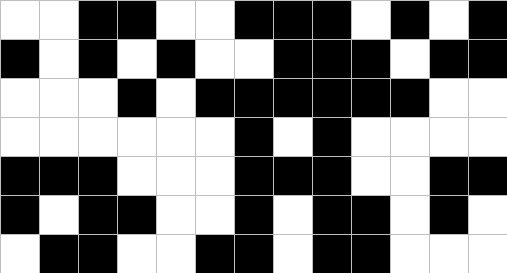[["white", "white", "black", "black", "white", "white", "black", "black", "black", "white", "black", "white", "black"], ["black", "white", "black", "white", "black", "white", "white", "black", "black", "black", "white", "black", "black"], ["white", "white", "white", "black", "white", "black", "black", "black", "black", "black", "black", "white", "white"], ["white", "white", "white", "white", "white", "white", "black", "white", "black", "white", "white", "white", "white"], ["black", "black", "black", "white", "white", "white", "black", "black", "black", "white", "white", "black", "black"], ["black", "white", "black", "black", "white", "white", "black", "white", "black", "black", "white", "black", "white"], ["white", "black", "black", "white", "white", "black", "black", "white", "black", "black", "white", "white", "white"]]